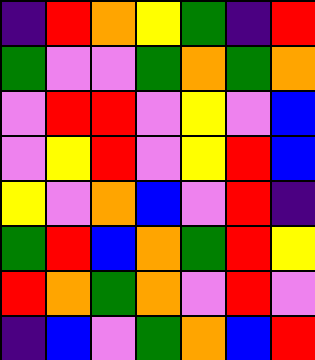[["indigo", "red", "orange", "yellow", "green", "indigo", "red"], ["green", "violet", "violet", "green", "orange", "green", "orange"], ["violet", "red", "red", "violet", "yellow", "violet", "blue"], ["violet", "yellow", "red", "violet", "yellow", "red", "blue"], ["yellow", "violet", "orange", "blue", "violet", "red", "indigo"], ["green", "red", "blue", "orange", "green", "red", "yellow"], ["red", "orange", "green", "orange", "violet", "red", "violet"], ["indigo", "blue", "violet", "green", "orange", "blue", "red"]]